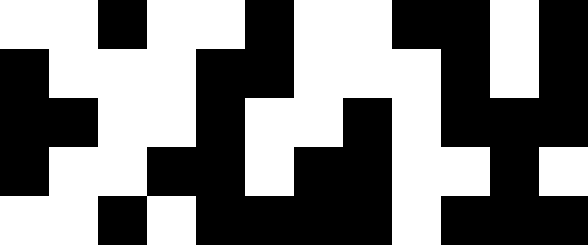[["white", "white", "black", "white", "white", "black", "white", "white", "black", "black", "white", "black"], ["black", "white", "white", "white", "black", "black", "white", "white", "white", "black", "white", "black"], ["black", "black", "white", "white", "black", "white", "white", "black", "white", "black", "black", "black"], ["black", "white", "white", "black", "black", "white", "black", "black", "white", "white", "black", "white"], ["white", "white", "black", "white", "black", "black", "black", "black", "white", "black", "black", "black"]]